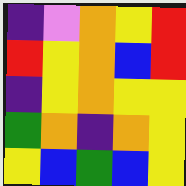[["indigo", "violet", "orange", "yellow", "red"], ["red", "yellow", "orange", "blue", "red"], ["indigo", "yellow", "orange", "yellow", "yellow"], ["green", "orange", "indigo", "orange", "yellow"], ["yellow", "blue", "green", "blue", "yellow"]]